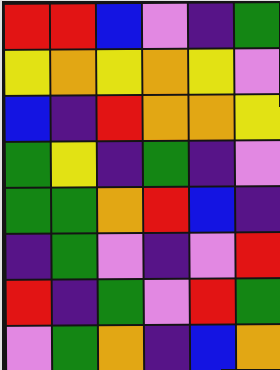[["red", "red", "blue", "violet", "indigo", "green"], ["yellow", "orange", "yellow", "orange", "yellow", "violet"], ["blue", "indigo", "red", "orange", "orange", "yellow"], ["green", "yellow", "indigo", "green", "indigo", "violet"], ["green", "green", "orange", "red", "blue", "indigo"], ["indigo", "green", "violet", "indigo", "violet", "red"], ["red", "indigo", "green", "violet", "red", "green"], ["violet", "green", "orange", "indigo", "blue", "orange"]]